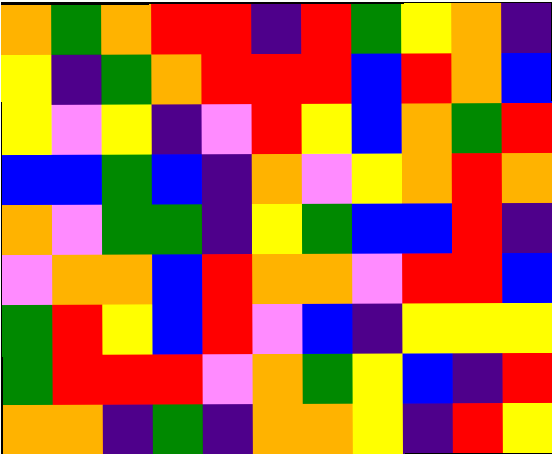[["orange", "green", "orange", "red", "red", "indigo", "red", "green", "yellow", "orange", "indigo"], ["yellow", "indigo", "green", "orange", "red", "red", "red", "blue", "red", "orange", "blue"], ["yellow", "violet", "yellow", "indigo", "violet", "red", "yellow", "blue", "orange", "green", "red"], ["blue", "blue", "green", "blue", "indigo", "orange", "violet", "yellow", "orange", "red", "orange"], ["orange", "violet", "green", "green", "indigo", "yellow", "green", "blue", "blue", "red", "indigo"], ["violet", "orange", "orange", "blue", "red", "orange", "orange", "violet", "red", "red", "blue"], ["green", "red", "yellow", "blue", "red", "violet", "blue", "indigo", "yellow", "yellow", "yellow"], ["green", "red", "red", "red", "violet", "orange", "green", "yellow", "blue", "indigo", "red"], ["orange", "orange", "indigo", "green", "indigo", "orange", "orange", "yellow", "indigo", "red", "yellow"]]